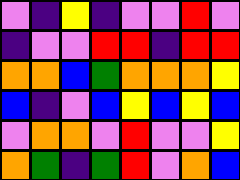[["violet", "indigo", "yellow", "indigo", "violet", "violet", "red", "violet"], ["indigo", "violet", "violet", "red", "red", "indigo", "red", "red"], ["orange", "orange", "blue", "green", "orange", "orange", "orange", "yellow"], ["blue", "indigo", "violet", "blue", "yellow", "blue", "yellow", "blue"], ["violet", "orange", "orange", "violet", "red", "violet", "violet", "yellow"], ["orange", "green", "indigo", "green", "red", "violet", "orange", "blue"]]